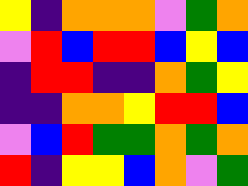[["yellow", "indigo", "orange", "orange", "orange", "violet", "green", "orange"], ["violet", "red", "blue", "red", "red", "blue", "yellow", "blue"], ["indigo", "red", "red", "indigo", "indigo", "orange", "green", "yellow"], ["indigo", "indigo", "orange", "orange", "yellow", "red", "red", "blue"], ["violet", "blue", "red", "green", "green", "orange", "green", "orange"], ["red", "indigo", "yellow", "yellow", "blue", "orange", "violet", "green"]]